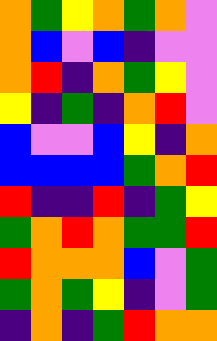[["orange", "green", "yellow", "orange", "green", "orange", "violet"], ["orange", "blue", "violet", "blue", "indigo", "violet", "violet"], ["orange", "red", "indigo", "orange", "green", "yellow", "violet"], ["yellow", "indigo", "green", "indigo", "orange", "red", "violet"], ["blue", "violet", "violet", "blue", "yellow", "indigo", "orange"], ["blue", "blue", "blue", "blue", "green", "orange", "red"], ["red", "indigo", "indigo", "red", "indigo", "green", "yellow"], ["green", "orange", "red", "orange", "green", "green", "red"], ["red", "orange", "orange", "orange", "blue", "violet", "green"], ["green", "orange", "green", "yellow", "indigo", "violet", "green"], ["indigo", "orange", "indigo", "green", "red", "orange", "orange"]]